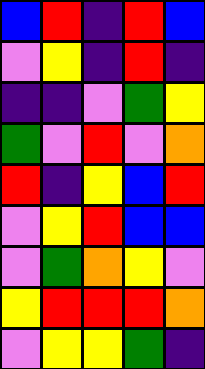[["blue", "red", "indigo", "red", "blue"], ["violet", "yellow", "indigo", "red", "indigo"], ["indigo", "indigo", "violet", "green", "yellow"], ["green", "violet", "red", "violet", "orange"], ["red", "indigo", "yellow", "blue", "red"], ["violet", "yellow", "red", "blue", "blue"], ["violet", "green", "orange", "yellow", "violet"], ["yellow", "red", "red", "red", "orange"], ["violet", "yellow", "yellow", "green", "indigo"]]